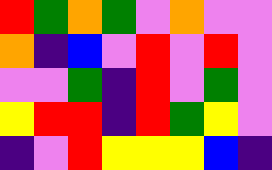[["red", "green", "orange", "green", "violet", "orange", "violet", "violet"], ["orange", "indigo", "blue", "violet", "red", "violet", "red", "violet"], ["violet", "violet", "green", "indigo", "red", "violet", "green", "violet"], ["yellow", "red", "red", "indigo", "red", "green", "yellow", "violet"], ["indigo", "violet", "red", "yellow", "yellow", "yellow", "blue", "indigo"]]